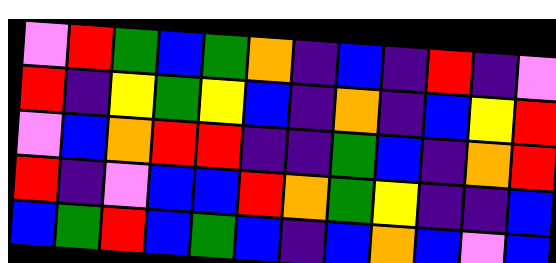[["violet", "red", "green", "blue", "green", "orange", "indigo", "blue", "indigo", "red", "indigo", "violet"], ["red", "indigo", "yellow", "green", "yellow", "blue", "indigo", "orange", "indigo", "blue", "yellow", "red"], ["violet", "blue", "orange", "red", "red", "indigo", "indigo", "green", "blue", "indigo", "orange", "red"], ["red", "indigo", "violet", "blue", "blue", "red", "orange", "green", "yellow", "indigo", "indigo", "blue"], ["blue", "green", "red", "blue", "green", "blue", "indigo", "blue", "orange", "blue", "violet", "blue"]]